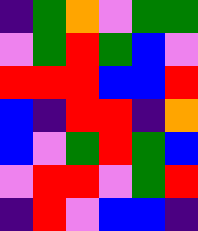[["indigo", "green", "orange", "violet", "green", "green"], ["violet", "green", "red", "green", "blue", "violet"], ["red", "red", "red", "blue", "blue", "red"], ["blue", "indigo", "red", "red", "indigo", "orange"], ["blue", "violet", "green", "red", "green", "blue"], ["violet", "red", "red", "violet", "green", "red"], ["indigo", "red", "violet", "blue", "blue", "indigo"]]